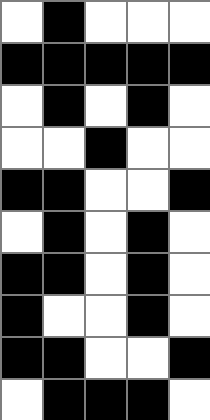[["white", "black", "white", "white", "white"], ["black", "black", "black", "black", "black"], ["white", "black", "white", "black", "white"], ["white", "white", "black", "white", "white"], ["black", "black", "white", "white", "black"], ["white", "black", "white", "black", "white"], ["black", "black", "white", "black", "white"], ["black", "white", "white", "black", "white"], ["black", "black", "white", "white", "black"], ["white", "black", "black", "black", "white"]]